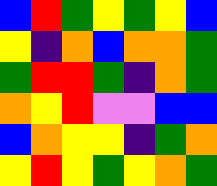[["blue", "red", "green", "yellow", "green", "yellow", "blue"], ["yellow", "indigo", "orange", "blue", "orange", "orange", "green"], ["green", "red", "red", "green", "indigo", "orange", "green"], ["orange", "yellow", "red", "violet", "violet", "blue", "blue"], ["blue", "orange", "yellow", "yellow", "indigo", "green", "orange"], ["yellow", "red", "yellow", "green", "yellow", "orange", "green"]]